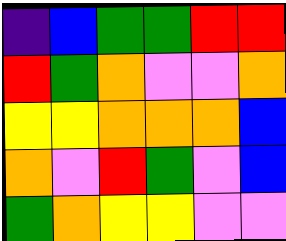[["indigo", "blue", "green", "green", "red", "red"], ["red", "green", "orange", "violet", "violet", "orange"], ["yellow", "yellow", "orange", "orange", "orange", "blue"], ["orange", "violet", "red", "green", "violet", "blue"], ["green", "orange", "yellow", "yellow", "violet", "violet"]]